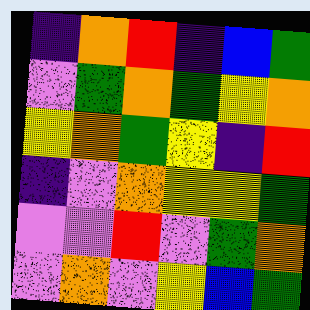[["indigo", "orange", "red", "indigo", "blue", "green"], ["violet", "green", "orange", "green", "yellow", "orange"], ["yellow", "orange", "green", "yellow", "indigo", "red"], ["indigo", "violet", "orange", "yellow", "yellow", "green"], ["violet", "violet", "red", "violet", "green", "orange"], ["violet", "orange", "violet", "yellow", "blue", "green"]]